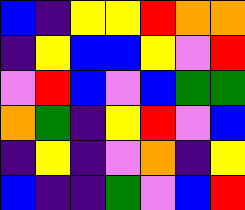[["blue", "indigo", "yellow", "yellow", "red", "orange", "orange"], ["indigo", "yellow", "blue", "blue", "yellow", "violet", "red"], ["violet", "red", "blue", "violet", "blue", "green", "green"], ["orange", "green", "indigo", "yellow", "red", "violet", "blue"], ["indigo", "yellow", "indigo", "violet", "orange", "indigo", "yellow"], ["blue", "indigo", "indigo", "green", "violet", "blue", "red"]]